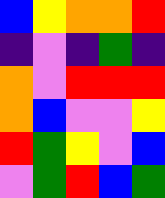[["blue", "yellow", "orange", "orange", "red"], ["indigo", "violet", "indigo", "green", "indigo"], ["orange", "violet", "red", "red", "red"], ["orange", "blue", "violet", "violet", "yellow"], ["red", "green", "yellow", "violet", "blue"], ["violet", "green", "red", "blue", "green"]]